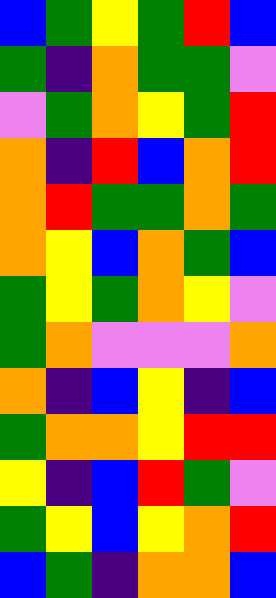[["blue", "green", "yellow", "green", "red", "blue"], ["green", "indigo", "orange", "green", "green", "violet"], ["violet", "green", "orange", "yellow", "green", "red"], ["orange", "indigo", "red", "blue", "orange", "red"], ["orange", "red", "green", "green", "orange", "green"], ["orange", "yellow", "blue", "orange", "green", "blue"], ["green", "yellow", "green", "orange", "yellow", "violet"], ["green", "orange", "violet", "violet", "violet", "orange"], ["orange", "indigo", "blue", "yellow", "indigo", "blue"], ["green", "orange", "orange", "yellow", "red", "red"], ["yellow", "indigo", "blue", "red", "green", "violet"], ["green", "yellow", "blue", "yellow", "orange", "red"], ["blue", "green", "indigo", "orange", "orange", "blue"]]